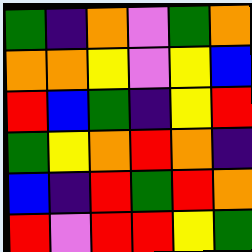[["green", "indigo", "orange", "violet", "green", "orange"], ["orange", "orange", "yellow", "violet", "yellow", "blue"], ["red", "blue", "green", "indigo", "yellow", "red"], ["green", "yellow", "orange", "red", "orange", "indigo"], ["blue", "indigo", "red", "green", "red", "orange"], ["red", "violet", "red", "red", "yellow", "green"]]